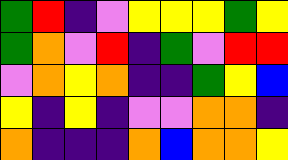[["green", "red", "indigo", "violet", "yellow", "yellow", "yellow", "green", "yellow"], ["green", "orange", "violet", "red", "indigo", "green", "violet", "red", "red"], ["violet", "orange", "yellow", "orange", "indigo", "indigo", "green", "yellow", "blue"], ["yellow", "indigo", "yellow", "indigo", "violet", "violet", "orange", "orange", "indigo"], ["orange", "indigo", "indigo", "indigo", "orange", "blue", "orange", "orange", "yellow"]]